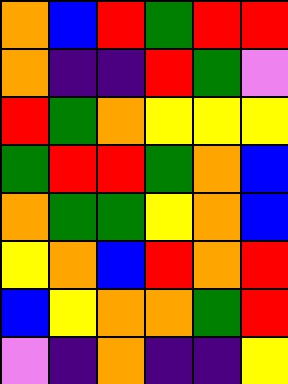[["orange", "blue", "red", "green", "red", "red"], ["orange", "indigo", "indigo", "red", "green", "violet"], ["red", "green", "orange", "yellow", "yellow", "yellow"], ["green", "red", "red", "green", "orange", "blue"], ["orange", "green", "green", "yellow", "orange", "blue"], ["yellow", "orange", "blue", "red", "orange", "red"], ["blue", "yellow", "orange", "orange", "green", "red"], ["violet", "indigo", "orange", "indigo", "indigo", "yellow"]]